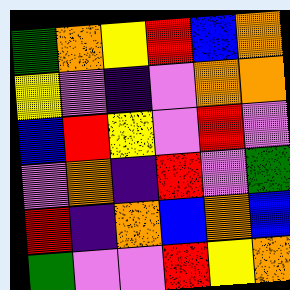[["green", "orange", "yellow", "red", "blue", "orange"], ["yellow", "violet", "indigo", "violet", "orange", "orange"], ["blue", "red", "yellow", "violet", "red", "violet"], ["violet", "orange", "indigo", "red", "violet", "green"], ["red", "indigo", "orange", "blue", "orange", "blue"], ["green", "violet", "violet", "red", "yellow", "orange"]]